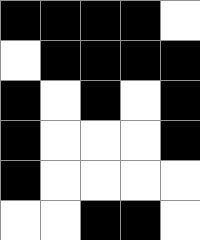[["black", "black", "black", "black", "white"], ["white", "black", "black", "black", "black"], ["black", "white", "black", "white", "black"], ["black", "white", "white", "white", "black"], ["black", "white", "white", "white", "white"], ["white", "white", "black", "black", "white"]]